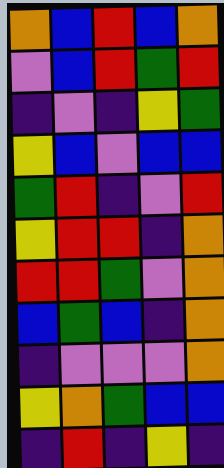[["orange", "blue", "red", "blue", "orange"], ["violet", "blue", "red", "green", "red"], ["indigo", "violet", "indigo", "yellow", "green"], ["yellow", "blue", "violet", "blue", "blue"], ["green", "red", "indigo", "violet", "red"], ["yellow", "red", "red", "indigo", "orange"], ["red", "red", "green", "violet", "orange"], ["blue", "green", "blue", "indigo", "orange"], ["indigo", "violet", "violet", "violet", "orange"], ["yellow", "orange", "green", "blue", "blue"], ["indigo", "red", "indigo", "yellow", "indigo"]]